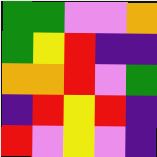[["green", "green", "violet", "violet", "orange"], ["green", "yellow", "red", "indigo", "indigo"], ["orange", "orange", "red", "violet", "green"], ["indigo", "red", "yellow", "red", "indigo"], ["red", "violet", "yellow", "violet", "indigo"]]